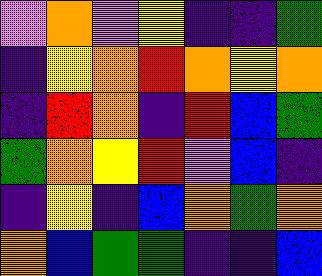[["violet", "orange", "violet", "yellow", "indigo", "indigo", "green"], ["indigo", "yellow", "orange", "red", "orange", "yellow", "orange"], ["indigo", "red", "orange", "indigo", "red", "blue", "green"], ["green", "orange", "yellow", "red", "violet", "blue", "indigo"], ["indigo", "yellow", "indigo", "blue", "orange", "green", "orange"], ["orange", "blue", "green", "green", "indigo", "indigo", "blue"]]